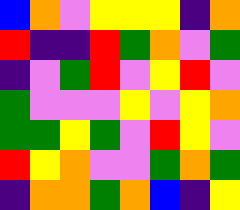[["blue", "orange", "violet", "yellow", "yellow", "yellow", "indigo", "orange"], ["red", "indigo", "indigo", "red", "green", "orange", "violet", "green"], ["indigo", "violet", "green", "red", "violet", "yellow", "red", "violet"], ["green", "violet", "violet", "violet", "yellow", "violet", "yellow", "orange"], ["green", "green", "yellow", "green", "violet", "red", "yellow", "violet"], ["red", "yellow", "orange", "violet", "violet", "green", "orange", "green"], ["indigo", "orange", "orange", "green", "orange", "blue", "indigo", "yellow"]]